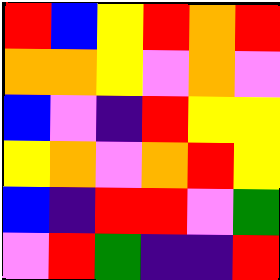[["red", "blue", "yellow", "red", "orange", "red"], ["orange", "orange", "yellow", "violet", "orange", "violet"], ["blue", "violet", "indigo", "red", "yellow", "yellow"], ["yellow", "orange", "violet", "orange", "red", "yellow"], ["blue", "indigo", "red", "red", "violet", "green"], ["violet", "red", "green", "indigo", "indigo", "red"]]